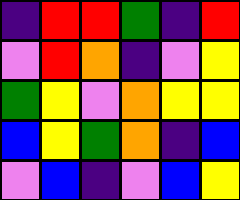[["indigo", "red", "red", "green", "indigo", "red"], ["violet", "red", "orange", "indigo", "violet", "yellow"], ["green", "yellow", "violet", "orange", "yellow", "yellow"], ["blue", "yellow", "green", "orange", "indigo", "blue"], ["violet", "blue", "indigo", "violet", "blue", "yellow"]]